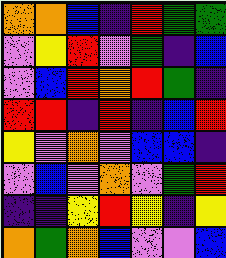[["orange", "orange", "blue", "indigo", "red", "green", "green"], ["violet", "yellow", "red", "violet", "green", "indigo", "blue"], ["violet", "blue", "red", "orange", "red", "green", "indigo"], ["red", "red", "indigo", "red", "indigo", "blue", "red"], ["yellow", "violet", "orange", "violet", "blue", "blue", "indigo"], ["violet", "blue", "violet", "orange", "violet", "green", "red"], ["indigo", "indigo", "yellow", "red", "yellow", "indigo", "yellow"], ["orange", "green", "orange", "blue", "violet", "violet", "blue"]]